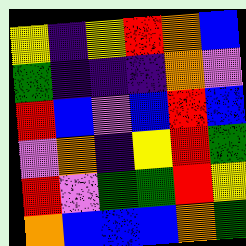[["yellow", "indigo", "yellow", "red", "orange", "blue"], ["green", "indigo", "indigo", "indigo", "orange", "violet"], ["red", "blue", "violet", "blue", "red", "blue"], ["violet", "orange", "indigo", "yellow", "red", "green"], ["red", "violet", "green", "green", "red", "yellow"], ["orange", "blue", "blue", "blue", "orange", "green"]]